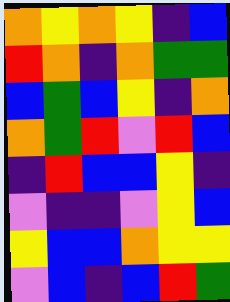[["orange", "yellow", "orange", "yellow", "indigo", "blue"], ["red", "orange", "indigo", "orange", "green", "green"], ["blue", "green", "blue", "yellow", "indigo", "orange"], ["orange", "green", "red", "violet", "red", "blue"], ["indigo", "red", "blue", "blue", "yellow", "indigo"], ["violet", "indigo", "indigo", "violet", "yellow", "blue"], ["yellow", "blue", "blue", "orange", "yellow", "yellow"], ["violet", "blue", "indigo", "blue", "red", "green"]]